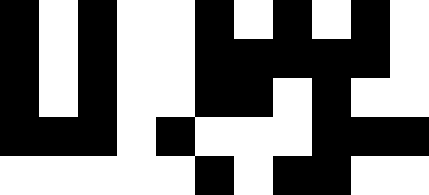[["black", "white", "black", "white", "white", "black", "white", "black", "white", "black", "white"], ["black", "white", "black", "white", "white", "black", "black", "black", "black", "black", "white"], ["black", "white", "black", "white", "white", "black", "black", "white", "black", "white", "white"], ["black", "black", "black", "white", "black", "white", "white", "white", "black", "black", "black"], ["white", "white", "white", "white", "white", "black", "white", "black", "black", "white", "white"]]